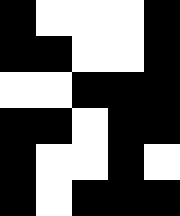[["black", "white", "white", "white", "black"], ["black", "black", "white", "white", "black"], ["white", "white", "black", "black", "black"], ["black", "black", "white", "black", "black"], ["black", "white", "white", "black", "white"], ["black", "white", "black", "black", "black"]]